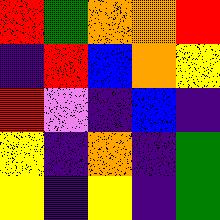[["red", "green", "orange", "orange", "red"], ["indigo", "red", "blue", "orange", "yellow"], ["red", "violet", "indigo", "blue", "indigo"], ["yellow", "indigo", "orange", "indigo", "green"], ["yellow", "indigo", "yellow", "indigo", "green"]]